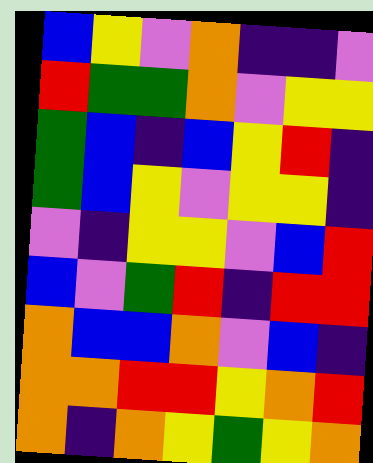[["blue", "yellow", "violet", "orange", "indigo", "indigo", "violet"], ["red", "green", "green", "orange", "violet", "yellow", "yellow"], ["green", "blue", "indigo", "blue", "yellow", "red", "indigo"], ["green", "blue", "yellow", "violet", "yellow", "yellow", "indigo"], ["violet", "indigo", "yellow", "yellow", "violet", "blue", "red"], ["blue", "violet", "green", "red", "indigo", "red", "red"], ["orange", "blue", "blue", "orange", "violet", "blue", "indigo"], ["orange", "orange", "red", "red", "yellow", "orange", "red"], ["orange", "indigo", "orange", "yellow", "green", "yellow", "orange"]]